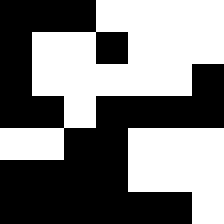[["black", "black", "black", "white", "white", "white", "white"], ["black", "white", "white", "black", "white", "white", "white"], ["black", "white", "white", "white", "white", "white", "black"], ["black", "black", "white", "black", "black", "black", "black"], ["white", "white", "black", "black", "white", "white", "white"], ["black", "black", "black", "black", "white", "white", "white"], ["black", "black", "black", "black", "black", "black", "white"]]